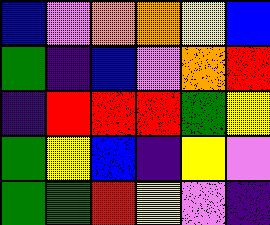[["blue", "violet", "orange", "orange", "yellow", "blue"], ["green", "indigo", "blue", "violet", "orange", "red"], ["indigo", "red", "red", "red", "green", "yellow"], ["green", "yellow", "blue", "indigo", "yellow", "violet"], ["green", "green", "red", "yellow", "violet", "indigo"]]